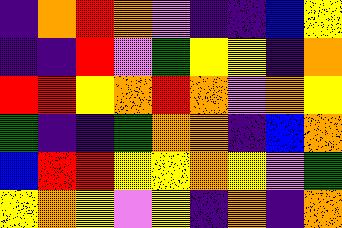[["indigo", "orange", "red", "orange", "violet", "indigo", "indigo", "blue", "yellow"], ["indigo", "indigo", "red", "violet", "green", "yellow", "yellow", "indigo", "orange"], ["red", "red", "yellow", "orange", "red", "orange", "violet", "orange", "yellow"], ["green", "indigo", "indigo", "green", "orange", "orange", "indigo", "blue", "orange"], ["blue", "red", "red", "yellow", "yellow", "orange", "yellow", "violet", "green"], ["yellow", "orange", "yellow", "violet", "yellow", "indigo", "orange", "indigo", "orange"]]